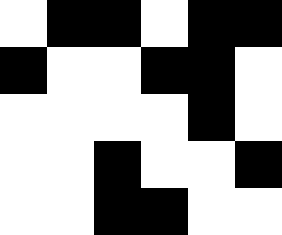[["white", "black", "black", "white", "black", "black"], ["black", "white", "white", "black", "black", "white"], ["white", "white", "white", "white", "black", "white"], ["white", "white", "black", "white", "white", "black"], ["white", "white", "black", "black", "white", "white"]]